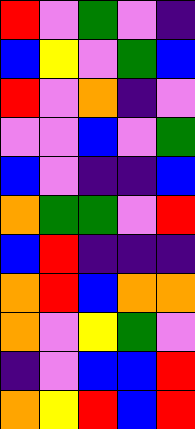[["red", "violet", "green", "violet", "indigo"], ["blue", "yellow", "violet", "green", "blue"], ["red", "violet", "orange", "indigo", "violet"], ["violet", "violet", "blue", "violet", "green"], ["blue", "violet", "indigo", "indigo", "blue"], ["orange", "green", "green", "violet", "red"], ["blue", "red", "indigo", "indigo", "indigo"], ["orange", "red", "blue", "orange", "orange"], ["orange", "violet", "yellow", "green", "violet"], ["indigo", "violet", "blue", "blue", "red"], ["orange", "yellow", "red", "blue", "red"]]